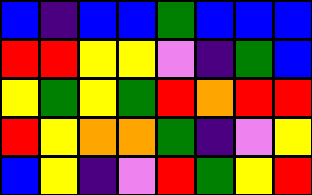[["blue", "indigo", "blue", "blue", "green", "blue", "blue", "blue"], ["red", "red", "yellow", "yellow", "violet", "indigo", "green", "blue"], ["yellow", "green", "yellow", "green", "red", "orange", "red", "red"], ["red", "yellow", "orange", "orange", "green", "indigo", "violet", "yellow"], ["blue", "yellow", "indigo", "violet", "red", "green", "yellow", "red"]]